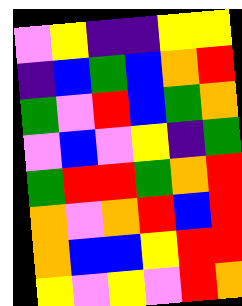[["violet", "yellow", "indigo", "indigo", "yellow", "yellow"], ["indigo", "blue", "green", "blue", "orange", "red"], ["green", "violet", "red", "blue", "green", "orange"], ["violet", "blue", "violet", "yellow", "indigo", "green"], ["green", "red", "red", "green", "orange", "red"], ["orange", "violet", "orange", "red", "blue", "red"], ["orange", "blue", "blue", "yellow", "red", "red"], ["yellow", "violet", "yellow", "violet", "red", "orange"]]